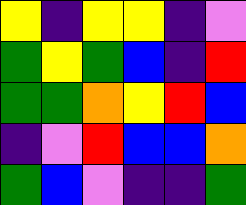[["yellow", "indigo", "yellow", "yellow", "indigo", "violet"], ["green", "yellow", "green", "blue", "indigo", "red"], ["green", "green", "orange", "yellow", "red", "blue"], ["indigo", "violet", "red", "blue", "blue", "orange"], ["green", "blue", "violet", "indigo", "indigo", "green"]]